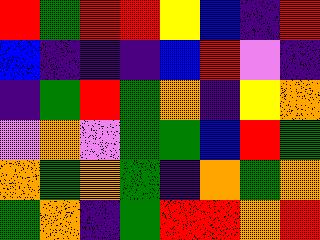[["red", "green", "red", "red", "yellow", "blue", "indigo", "red"], ["blue", "indigo", "indigo", "indigo", "blue", "red", "violet", "indigo"], ["indigo", "green", "red", "green", "orange", "indigo", "yellow", "orange"], ["violet", "orange", "violet", "green", "green", "blue", "red", "green"], ["orange", "green", "orange", "green", "indigo", "orange", "green", "orange"], ["green", "orange", "indigo", "green", "red", "red", "orange", "red"]]